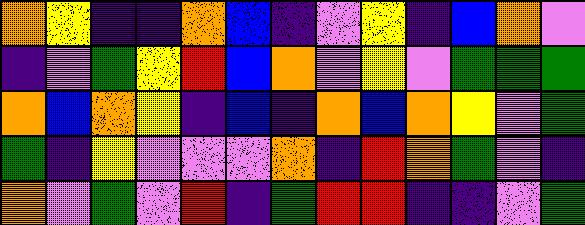[["orange", "yellow", "indigo", "indigo", "orange", "blue", "indigo", "violet", "yellow", "indigo", "blue", "orange", "violet"], ["indigo", "violet", "green", "yellow", "red", "blue", "orange", "violet", "yellow", "violet", "green", "green", "green"], ["orange", "blue", "orange", "yellow", "indigo", "blue", "indigo", "orange", "blue", "orange", "yellow", "violet", "green"], ["green", "indigo", "yellow", "violet", "violet", "violet", "orange", "indigo", "red", "orange", "green", "violet", "indigo"], ["orange", "violet", "green", "violet", "red", "indigo", "green", "red", "red", "indigo", "indigo", "violet", "green"]]